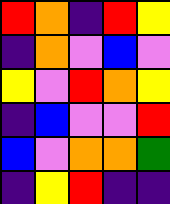[["red", "orange", "indigo", "red", "yellow"], ["indigo", "orange", "violet", "blue", "violet"], ["yellow", "violet", "red", "orange", "yellow"], ["indigo", "blue", "violet", "violet", "red"], ["blue", "violet", "orange", "orange", "green"], ["indigo", "yellow", "red", "indigo", "indigo"]]